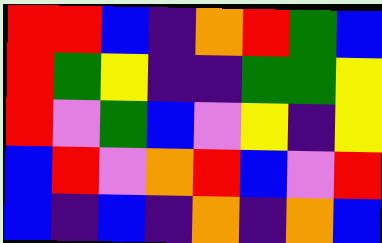[["red", "red", "blue", "indigo", "orange", "red", "green", "blue"], ["red", "green", "yellow", "indigo", "indigo", "green", "green", "yellow"], ["red", "violet", "green", "blue", "violet", "yellow", "indigo", "yellow"], ["blue", "red", "violet", "orange", "red", "blue", "violet", "red"], ["blue", "indigo", "blue", "indigo", "orange", "indigo", "orange", "blue"]]